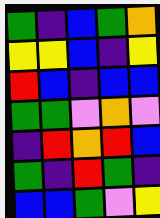[["green", "indigo", "blue", "green", "orange"], ["yellow", "yellow", "blue", "indigo", "yellow"], ["red", "blue", "indigo", "blue", "blue"], ["green", "green", "violet", "orange", "violet"], ["indigo", "red", "orange", "red", "blue"], ["green", "indigo", "red", "green", "indigo"], ["blue", "blue", "green", "violet", "yellow"]]